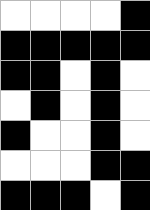[["white", "white", "white", "white", "black"], ["black", "black", "black", "black", "black"], ["black", "black", "white", "black", "white"], ["white", "black", "white", "black", "white"], ["black", "white", "white", "black", "white"], ["white", "white", "white", "black", "black"], ["black", "black", "black", "white", "black"]]